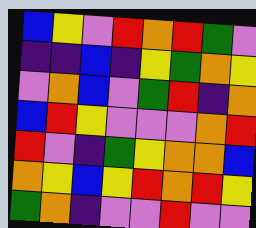[["blue", "yellow", "violet", "red", "orange", "red", "green", "violet"], ["indigo", "indigo", "blue", "indigo", "yellow", "green", "orange", "yellow"], ["violet", "orange", "blue", "violet", "green", "red", "indigo", "orange"], ["blue", "red", "yellow", "violet", "violet", "violet", "orange", "red"], ["red", "violet", "indigo", "green", "yellow", "orange", "orange", "blue"], ["orange", "yellow", "blue", "yellow", "red", "orange", "red", "yellow"], ["green", "orange", "indigo", "violet", "violet", "red", "violet", "violet"]]